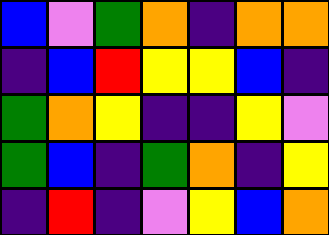[["blue", "violet", "green", "orange", "indigo", "orange", "orange"], ["indigo", "blue", "red", "yellow", "yellow", "blue", "indigo"], ["green", "orange", "yellow", "indigo", "indigo", "yellow", "violet"], ["green", "blue", "indigo", "green", "orange", "indigo", "yellow"], ["indigo", "red", "indigo", "violet", "yellow", "blue", "orange"]]